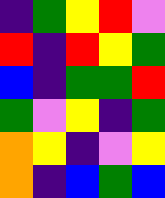[["indigo", "green", "yellow", "red", "violet"], ["red", "indigo", "red", "yellow", "green"], ["blue", "indigo", "green", "green", "red"], ["green", "violet", "yellow", "indigo", "green"], ["orange", "yellow", "indigo", "violet", "yellow"], ["orange", "indigo", "blue", "green", "blue"]]